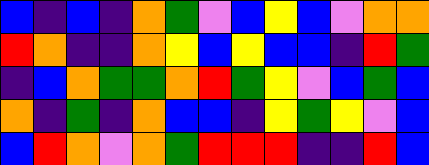[["blue", "indigo", "blue", "indigo", "orange", "green", "violet", "blue", "yellow", "blue", "violet", "orange", "orange"], ["red", "orange", "indigo", "indigo", "orange", "yellow", "blue", "yellow", "blue", "blue", "indigo", "red", "green"], ["indigo", "blue", "orange", "green", "green", "orange", "red", "green", "yellow", "violet", "blue", "green", "blue"], ["orange", "indigo", "green", "indigo", "orange", "blue", "blue", "indigo", "yellow", "green", "yellow", "violet", "blue"], ["blue", "red", "orange", "violet", "orange", "green", "red", "red", "red", "indigo", "indigo", "red", "blue"]]